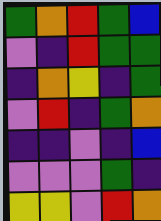[["green", "orange", "red", "green", "blue"], ["violet", "indigo", "red", "green", "green"], ["indigo", "orange", "yellow", "indigo", "green"], ["violet", "red", "indigo", "green", "orange"], ["indigo", "indigo", "violet", "indigo", "blue"], ["violet", "violet", "violet", "green", "indigo"], ["yellow", "yellow", "violet", "red", "orange"]]